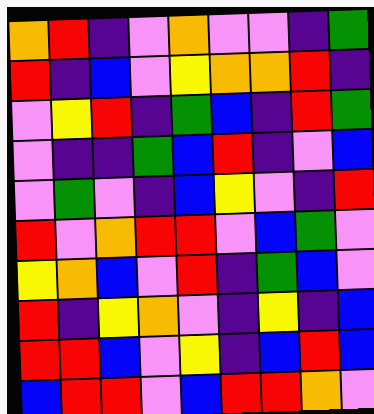[["orange", "red", "indigo", "violet", "orange", "violet", "violet", "indigo", "green"], ["red", "indigo", "blue", "violet", "yellow", "orange", "orange", "red", "indigo"], ["violet", "yellow", "red", "indigo", "green", "blue", "indigo", "red", "green"], ["violet", "indigo", "indigo", "green", "blue", "red", "indigo", "violet", "blue"], ["violet", "green", "violet", "indigo", "blue", "yellow", "violet", "indigo", "red"], ["red", "violet", "orange", "red", "red", "violet", "blue", "green", "violet"], ["yellow", "orange", "blue", "violet", "red", "indigo", "green", "blue", "violet"], ["red", "indigo", "yellow", "orange", "violet", "indigo", "yellow", "indigo", "blue"], ["red", "red", "blue", "violet", "yellow", "indigo", "blue", "red", "blue"], ["blue", "red", "red", "violet", "blue", "red", "red", "orange", "violet"]]